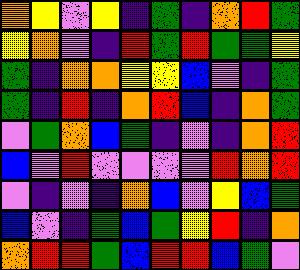[["orange", "yellow", "violet", "yellow", "indigo", "green", "indigo", "orange", "red", "green"], ["yellow", "orange", "violet", "indigo", "red", "green", "red", "green", "green", "yellow"], ["green", "indigo", "orange", "orange", "yellow", "yellow", "blue", "violet", "indigo", "green"], ["green", "indigo", "red", "indigo", "orange", "red", "blue", "indigo", "orange", "green"], ["violet", "green", "orange", "blue", "green", "indigo", "violet", "indigo", "orange", "red"], ["blue", "violet", "red", "violet", "violet", "violet", "violet", "red", "orange", "red"], ["violet", "indigo", "violet", "indigo", "orange", "blue", "violet", "yellow", "blue", "green"], ["blue", "violet", "indigo", "green", "blue", "green", "yellow", "red", "indigo", "orange"], ["orange", "red", "red", "green", "blue", "red", "red", "blue", "green", "violet"]]